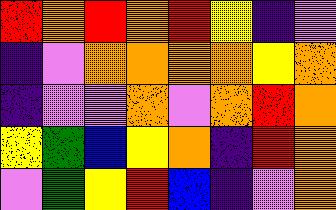[["red", "orange", "red", "orange", "red", "yellow", "indigo", "violet"], ["indigo", "violet", "orange", "orange", "orange", "orange", "yellow", "orange"], ["indigo", "violet", "violet", "orange", "violet", "orange", "red", "orange"], ["yellow", "green", "blue", "yellow", "orange", "indigo", "red", "orange"], ["violet", "green", "yellow", "red", "blue", "indigo", "violet", "orange"]]